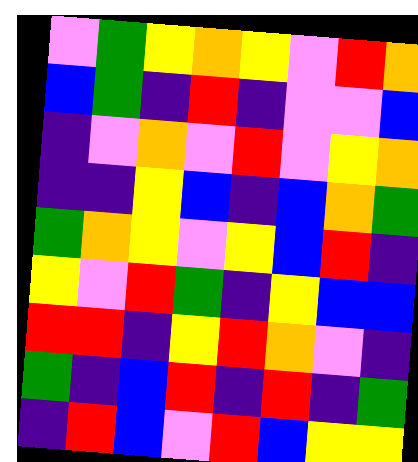[["violet", "green", "yellow", "orange", "yellow", "violet", "red", "orange"], ["blue", "green", "indigo", "red", "indigo", "violet", "violet", "blue"], ["indigo", "violet", "orange", "violet", "red", "violet", "yellow", "orange"], ["indigo", "indigo", "yellow", "blue", "indigo", "blue", "orange", "green"], ["green", "orange", "yellow", "violet", "yellow", "blue", "red", "indigo"], ["yellow", "violet", "red", "green", "indigo", "yellow", "blue", "blue"], ["red", "red", "indigo", "yellow", "red", "orange", "violet", "indigo"], ["green", "indigo", "blue", "red", "indigo", "red", "indigo", "green"], ["indigo", "red", "blue", "violet", "red", "blue", "yellow", "yellow"]]